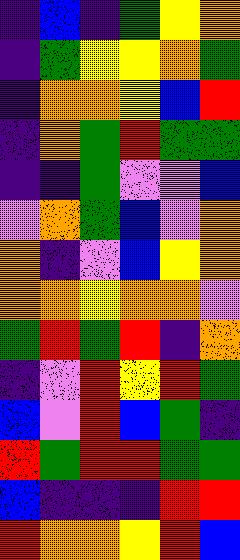[["indigo", "blue", "indigo", "green", "yellow", "orange"], ["indigo", "green", "yellow", "yellow", "orange", "green"], ["indigo", "orange", "orange", "yellow", "blue", "red"], ["indigo", "orange", "green", "red", "green", "green"], ["indigo", "indigo", "green", "violet", "violet", "blue"], ["violet", "orange", "green", "blue", "violet", "orange"], ["orange", "indigo", "violet", "blue", "yellow", "orange"], ["orange", "orange", "yellow", "orange", "orange", "violet"], ["green", "red", "green", "red", "indigo", "orange"], ["indigo", "violet", "red", "yellow", "red", "green"], ["blue", "violet", "red", "blue", "green", "indigo"], ["red", "green", "red", "red", "green", "green"], ["blue", "indigo", "indigo", "indigo", "red", "red"], ["red", "orange", "orange", "yellow", "red", "blue"]]